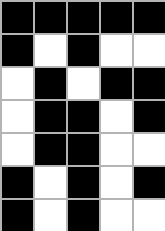[["black", "black", "black", "black", "black"], ["black", "white", "black", "white", "white"], ["white", "black", "white", "black", "black"], ["white", "black", "black", "white", "black"], ["white", "black", "black", "white", "white"], ["black", "white", "black", "white", "black"], ["black", "white", "black", "white", "white"]]